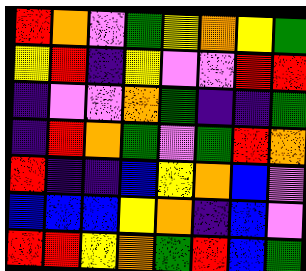[["red", "orange", "violet", "green", "yellow", "orange", "yellow", "green"], ["yellow", "red", "indigo", "yellow", "violet", "violet", "red", "red"], ["indigo", "violet", "violet", "orange", "green", "indigo", "indigo", "green"], ["indigo", "red", "orange", "green", "violet", "green", "red", "orange"], ["red", "indigo", "indigo", "blue", "yellow", "orange", "blue", "violet"], ["blue", "blue", "blue", "yellow", "orange", "indigo", "blue", "violet"], ["red", "red", "yellow", "orange", "green", "red", "blue", "green"]]